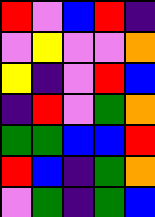[["red", "violet", "blue", "red", "indigo"], ["violet", "yellow", "violet", "violet", "orange"], ["yellow", "indigo", "violet", "red", "blue"], ["indigo", "red", "violet", "green", "orange"], ["green", "green", "blue", "blue", "red"], ["red", "blue", "indigo", "green", "orange"], ["violet", "green", "indigo", "green", "blue"]]